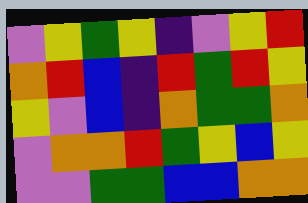[["violet", "yellow", "green", "yellow", "indigo", "violet", "yellow", "red"], ["orange", "red", "blue", "indigo", "red", "green", "red", "yellow"], ["yellow", "violet", "blue", "indigo", "orange", "green", "green", "orange"], ["violet", "orange", "orange", "red", "green", "yellow", "blue", "yellow"], ["violet", "violet", "green", "green", "blue", "blue", "orange", "orange"]]